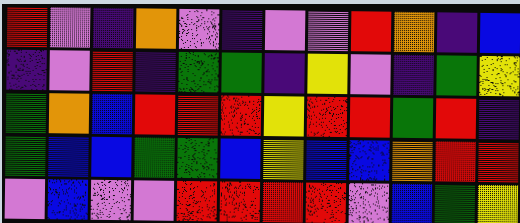[["red", "violet", "indigo", "orange", "violet", "indigo", "violet", "violet", "red", "orange", "indigo", "blue"], ["indigo", "violet", "red", "indigo", "green", "green", "indigo", "yellow", "violet", "indigo", "green", "yellow"], ["green", "orange", "blue", "red", "red", "red", "yellow", "red", "red", "green", "red", "indigo"], ["green", "blue", "blue", "green", "green", "blue", "yellow", "blue", "blue", "orange", "red", "red"], ["violet", "blue", "violet", "violet", "red", "red", "red", "red", "violet", "blue", "green", "yellow"]]